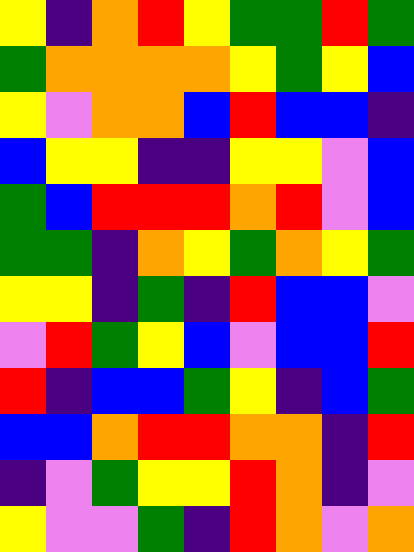[["yellow", "indigo", "orange", "red", "yellow", "green", "green", "red", "green"], ["green", "orange", "orange", "orange", "orange", "yellow", "green", "yellow", "blue"], ["yellow", "violet", "orange", "orange", "blue", "red", "blue", "blue", "indigo"], ["blue", "yellow", "yellow", "indigo", "indigo", "yellow", "yellow", "violet", "blue"], ["green", "blue", "red", "red", "red", "orange", "red", "violet", "blue"], ["green", "green", "indigo", "orange", "yellow", "green", "orange", "yellow", "green"], ["yellow", "yellow", "indigo", "green", "indigo", "red", "blue", "blue", "violet"], ["violet", "red", "green", "yellow", "blue", "violet", "blue", "blue", "red"], ["red", "indigo", "blue", "blue", "green", "yellow", "indigo", "blue", "green"], ["blue", "blue", "orange", "red", "red", "orange", "orange", "indigo", "red"], ["indigo", "violet", "green", "yellow", "yellow", "red", "orange", "indigo", "violet"], ["yellow", "violet", "violet", "green", "indigo", "red", "orange", "violet", "orange"]]